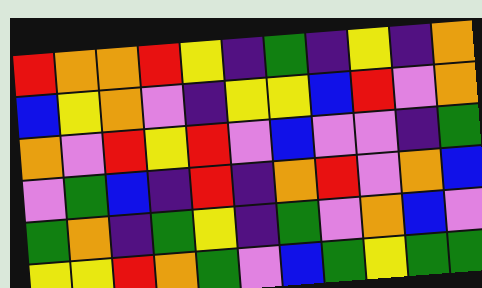[["red", "orange", "orange", "red", "yellow", "indigo", "green", "indigo", "yellow", "indigo", "orange"], ["blue", "yellow", "orange", "violet", "indigo", "yellow", "yellow", "blue", "red", "violet", "orange"], ["orange", "violet", "red", "yellow", "red", "violet", "blue", "violet", "violet", "indigo", "green"], ["violet", "green", "blue", "indigo", "red", "indigo", "orange", "red", "violet", "orange", "blue"], ["green", "orange", "indigo", "green", "yellow", "indigo", "green", "violet", "orange", "blue", "violet"], ["yellow", "yellow", "red", "orange", "green", "violet", "blue", "green", "yellow", "green", "green"]]